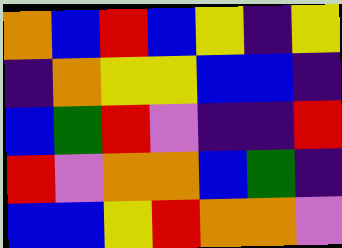[["orange", "blue", "red", "blue", "yellow", "indigo", "yellow"], ["indigo", "orange", "yellow", "yellow", "blue", "blue", "indigo"], ["blue", "green", "red", "violet", "indigo", "indigo", "red"], ["red", "violet", "orange", "orange", "blue", "green", "indigo"], ["blue", "blue", "yellow", "red", "orange", "orange", "violet"]]